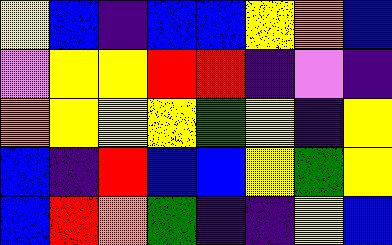[["yellow", "blue", "indigo", "blue", "blue", "yellow", "orange", "blue"], ["violet", "yellow", "yellow", "red", "red", "indigo", "violet", "indigo"], ["orange", "yellow", "yellow", "yellow", "green", "yellow", "indigo", "yellow"], ["blue", "indigo", "red", "blue", "blue", "yellow", "green", "yellow"], ["blue", "red", "orange", "green", "indigo", "indigo", "yellow", "blue"]]